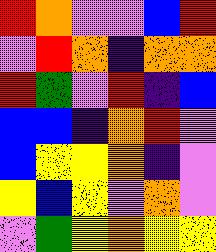[["red", "orange", "violet", "violet", "blue", "red"], ["violet", "red", "orange", "indigo", "orange", "orange"], ["red", "green", "violet", "red", "indigo", "blue"], ["blue", "blue", "indigo", "orange", "red", "violet"], ["blue", "yellow", "yellow", "orange", "indigo", "violet"], ["yellow", "blue", "yellow", "violet", "orange", "violet"], ["violet", "green", "yellow", "orange", "yellow", "yellow"]]